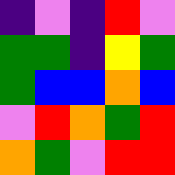[["indigo", "violet", "indigo", "red", "violet"], ["green", "green", "indigo", "yellow", "green"], ["green", "blue", "blue", "orange", "blue"], ["violet", "red", "orange", "green", "red"], ["orange", "green", "violet", "red", "red"]]